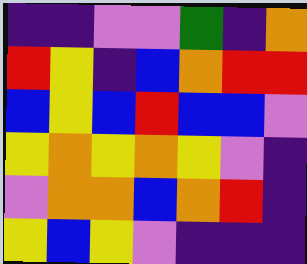[["indigo", "indigo", "violet", "violet", "green", "indigo", "orange"], ["red", "yellow", "indigo", "blue", "orange", "red", "red"], ["blue", "yellow", "blue", "red", "blue", "blue", "violet"], ["yellow", "orange", "yellow", "orange", "yellow", "violet", "indigo"], ["violet", "orange", "orange", "blue", "orange", "red", "indigo"], ["yellow", "blue", "yellow", "violet", "indigo", "indigo", "indigo"]]